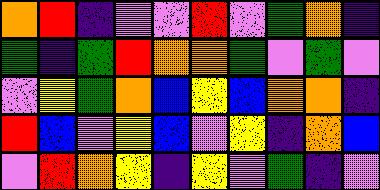[["orange", "red", "indigo", "violet", "violet", "red", "violet", "green", "orange", "indigo"], ["green", "indigo", "green", "red", "orange", "orange", "green", "violet", "green", "violet"], ["violet", "yellow", "green", "orange", "blue", "yellow", "blue", "orange", "orange", "indigo"], ["red", "blue", "violet", "yellow", "blue", "violet", "yellow", "indigo", "orange", "blue"], ["violet", "red", "orange", "yellow", "indigo", "yellow", "violet", "green", "indigo", "violet"]]